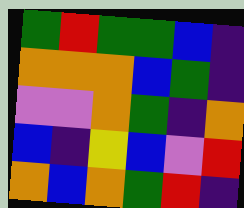[["green", "red", "green", "green", "blue", "indigo"], ["orange", "orange", "orange", "blue", "green", "indigo"], ["violet", "violet", "orange", "green", "indigo", "orange"], ["blue", "indigo", "yellow", "blue", "violet", "red"], ["orange", "blue", "orange", "green", "red", "indigo"]]